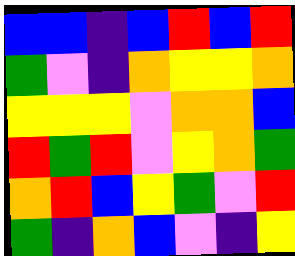[["blue", "blue", "indigo", "blue", "red", "blue", "red"], ["green", "violet", "indigo", "orange", "yellow", "yellow", "orange"], ["yellow", "yellow", "yellow", "violet", "orange", "orange", "blue"], ["red", "green", "red", "violet", "yellow", "orange", "green"], ["orange", "red", "blue", "yellow", "green", "violet", "red"], ["green", "indigo", "orange", "blue", "violet", "indigo", "yellow"]]